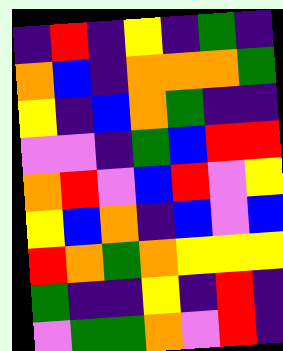[["indigo", "red", "indigo", "yellow", "indigo", "green", "indigo"], ["orange", "blue", "indigo", "orange", "orange", "orange", "green"], ["yellow", "indigo", "blue", "orange", "green", "indigo", "indigo"], ["violet", "violet", "indigo", "green", "blue", "red", "red"], ["orange", "red", "violet", "blue", "red", "violet", "yellow"], ["yellow", "blue", "orange", "indigo", "blue", "violet", "blue"], ["red", "orange", "green", "orange", "yellow", "yellow", "yellow"], ["green", "indigo", "indigo", "yellow", "indigo", "red", "indigo"], ["violet", "green", "green", "orange", "violet", "red", "indigo"]]